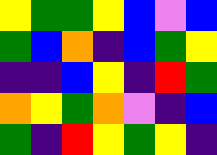[["yellow", "green", "green", "yellow", "blue", "violet", "blue"], ["green", "blue", "orange", "indigo", "blue", "green", "yellow"], ["indigo", "indigo", "blue", "yellow", "indigo", "red", "green"], ["orange", "yellow", "green", "orange", "violet", "indigo", "blue"], ["green", "indigo", "red", "yellow", "green", "yellow", "indigo"]]